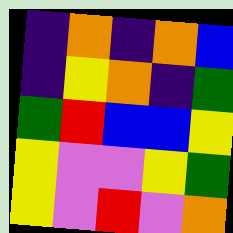[["indigo", "orange", "indigo", "orange", "blue"], ["indigo", "yellow", "orange", "indigo", "green"], ["green", "red", "blue", "blue", "yellow"], ["yellow", "violet", "violet", "yellow", "green"], ["yellow", "violet", "red", "violet", "orange"]]